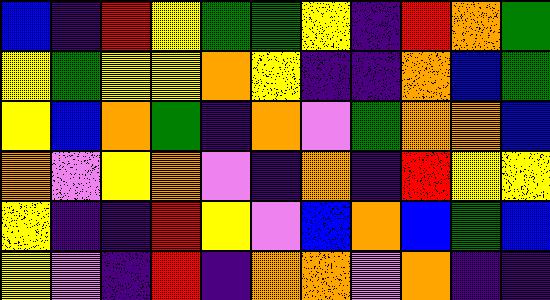[["blue", "indigo", "red", "yellow", "green", "green", "yellow", "indigo", "red", "orange", "green"], ["yellow", "green", "yellow", "yellow", "orange", "yellow", "indigo", "indigo", "orange", "blue", "green"], ["yellow", "blue", "orange", "green", "indigo", "orange", "violet", "green", "orange", "orange", "blue"], ["orange", "violet", "yellow", "orange", "violet", "indigo", "orange", "indigo", "red", "yellow", "yellow"], ["yellow", "indigo", "indigo", "red", "yellow", "violet", "blue", "orange", "blue", "green", "blue"], ["yellow", "violet", "indigo", "red", "indigo", "orange", "orange", "violet", "orange", "indigo", "indigo"]]